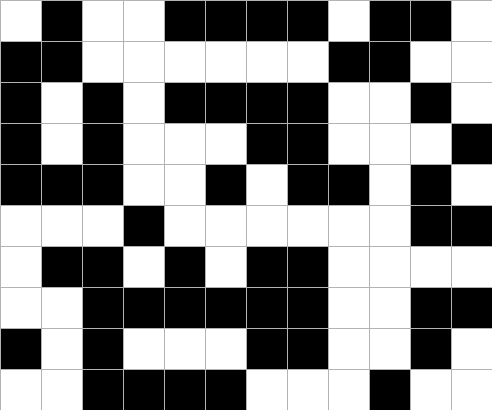[["white", "black", "white", "white", "black", "black", "black", "black", "white", "black", "black", "white"], ["black", "black", "white", "white", "white", "white", "white", "white", "black", "black", "white", "white"], ["black", "white", "black", "white", "black", "black", "black", "black", "white", "white", "black", "white"], ["black", "white", "black", "white", "white", "white", "black", "black", "white", "white", "white", "black"], ["black", "black", "black", "white", "white", "black", "white", "black", "black", "white", "black", "white"], ["white", "white", "white", "black", "white", "white", "white", "white", "white", "white", "black", "black"], ["white", "black", "black", "white", "black", "white", "black", "black", "white", "white", "white", "white"], ["white", "white", "black", "black", "black", "black", "black", "black", "white", "white", "black", "black"], ["black", "white", "black", "white", "white", "white", "black", "black", "white", "white", "black", "white"], ["white", "white", "black", "black", "black", "black", "white", "white", "white", "black", "white", "white"]]